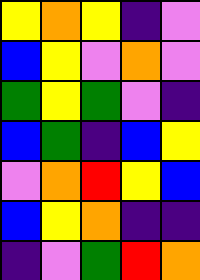[["yellow", "orange", "yellow", "indigo", "violet"], ["blue", "yellow", "violet", "orange", "violet"], ["green", "yellow", "green", "violet", "indigo"], ["blue", "green", "indigo", "blue", "yellow"], ["violet", "orange", "red", "yellow", "blue"], ["blue", "yellow", "orange", "indigo", "indigo"], ["indigo", "violet", "green", "red", "orange"]]